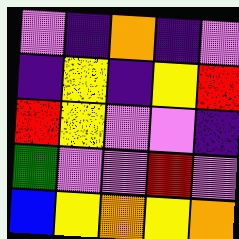[["violet", "indigo", "orange", "indigo", "violet"], ["indigo", "yellow", "indigo", "yellow", "red"], ["red", "yellow", "violet", "violet", "indigo"], ["green", "violet", "violet", "red", "violet"], ["blue", "yellow", "orange", "yellow", "orange"]]